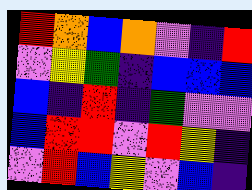[["red", "orange", "blue", "orange", "violet", "indigo", "red"], ["violet", "yellow", "green", "indigo", "blue", "blue", "blue"], ["blue", "indigo", "red", "indigo", "green", "violet", "violet"], ["blue", "red", "red", "violet", "red", "yellow", "indigo"], ["violet", "red", "blue", "yellow", "violet", "blue", "indigo"]]